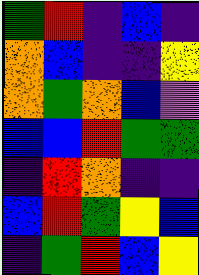[["green", "red", "indigo", "blue", "indigo"], ["orange", "blue", "indigo", "indigo", "yellow"], ["orange", "green", "orange", "blue", "violet"], ["blue", "blue", "red", "green", "green"], ["indigo", "red", "orange", "indigo", "indigo"], ["blue", "red", "green", "yellow", "blue"], ["indigo", "green", "red", "blue", "yellow"]]